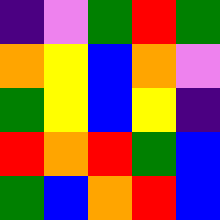[["indigo", "violet", "green", "red", "green"], ["orange", "yellow", "blue", "orange", "violet"], ["green", "yellow", "blue", "yellow", "indigo"], ["red", "orange", "red", "green", "blue"], ["green", "blue", "orange", "red", "blue"]]